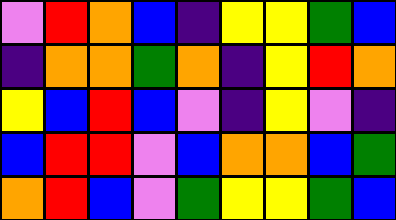[["violet", "red", "orange", "blue", "indigo", "yellow", "yellow", "green", "blue"], ["indigo", "orange", "orange", "green", "orange", "indigo", "yellow", "red", "orange"], ["yellow", "blue", "red", "blue", "violet", "indigo", "yellow", "violet", "indigo"], ["blue", "red", "red", "violet", "blue", "orange", "orange", "blue", "green"], ["orange", "red", "blue", "violet", "green", "yellow", "yellow", "green", "blue"]]